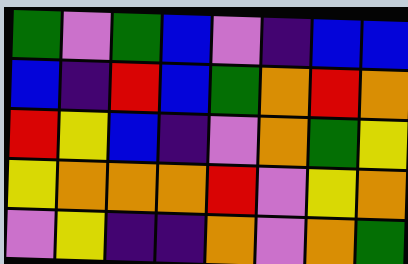[["green", "violet", "green", "blue", "violet", "indigo", "blue", "blue"], ["blue", "indigo", "red", "blue", "green", "orange", "red", "orange"], ["red", "yellow", "blue", "indigo", "violet", "orange", "green", "yellow"], ["yellow", "orange", "orange", "orange", "red", "violet", "yellow", "orange"], ["violet", "yellow", "indigo", "indigo", "orange", "violet", "orange", "green"]]